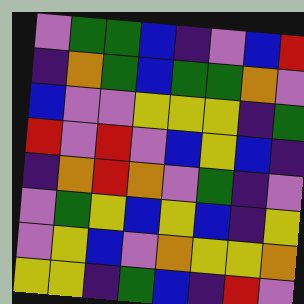[["violet", "green", "green", "blue", "indigo", "violet", "blue", "red"], ["indigo", "orange", "green", "blue", "green", "green", "orange", "violet"], ["blue", "violet", "violet", "yellow", "yellow", "yellow", "indigo", "green"], ["red", "violet", "red", "violet", "blue", "yellow", "blue", "indigo"], ["indigo", "orange", "red", "orange", "violet", "green", "indigo", "violet"], ["violet", "green", "yellow", "blue", "yellow", "blue", "indigo", "yellow"], ["violet", "yellow", "blue", "violet", "orange", "yellow", "yellow", "orange"], ["yellow", "yellow", "indigo", "green", "blue", "indigo", "red", "violet"]]